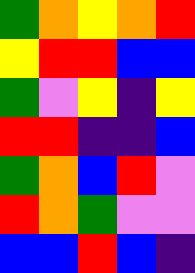[["green", "orange", "yellow", "orange", "red"], ["yellow", "red", "red", "blue", "blue"], ["green", "violet", "yellow", "indigo", "yellow"], ["red", "red", "indigo", "indigo", "blue"], ["green", "orange", "blue", "red", "violet"], ["red", "orange", "green", "violet", "violet"], ["blue", "blue", "red", "blue", "indigo"]]